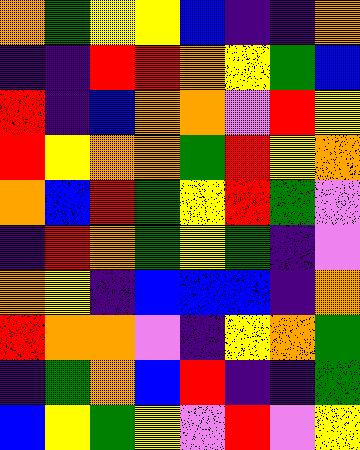[["orange", "green", "yellow", "yellow", "blue", "indigo", "indigo", "orange"], ["indigo", "indigo", "red", "red", "orange", "yellow", "green", "blue"], ["red", "indigo", "blue", "orange", "orange", "violet", "red", "yellow"], ["red", "yellow", "orange", "orange", "green", "red", "yellow", "orange"], ["orange", "blue", "red", "green", "yellow", "red", "green", "violet"], ["indigo", "red", "orange", "green", "yellow", "green", "indigo", "violet"], ["orange", "yellow", "indigo", "blue", "blue", "blue", "indigo", "orange"], ["red", "orange", "orange", "violet", "indigo", "yellow", "orange", "green"], ["indigo", "green", "orange", "blue", "red", "indigo", "indigo", "green"], ["blue", "yellow", "green", "yellow", "violet", "red", "violet", "yellow"]]